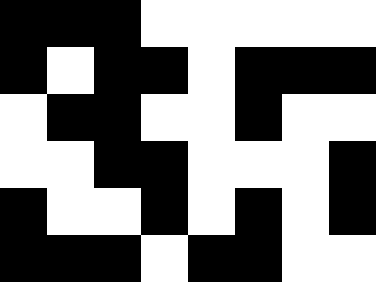[["black", "black", "black", "white", "white", "white", "white", "white"], ["black", "white", "black", "black", "white", "black", "black", "black"], ["white", "black", "black", "white", "white", "black", "white", "white"], ["white", "white", "black", "black", "white", "white", "white", "black"], ["black", "white", "white", "black", "white", "black", "white", "black"], ["black", "black", "black", "white", "black", "black", "white", "white"]]